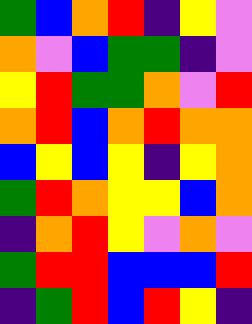[["green", "blue", "orange", "red", "indigo", "yellow", "violet"], ["orange", "violet", "blue", "green", "green", "indigo", "violet"], ["yellow", "red", "green", "green", "orange", "violet", "red"], ["orange", "red", "blue", "orange", "red", "orange", "orange"], ["blue", "yellow", "blue", "yellow", "indigo", "yellow", "orange"], ["green", "red", "orange", "yellow", "yellow", "blue", "orange"], ["indigo", "orange", "red", "yellow", "violet", "orange", "violet"], ["green", "red", "red", "blue", "blue", "blue", "red"], ["indigo", "green", "red", "blue", "red", "yellow", "indigo"]]